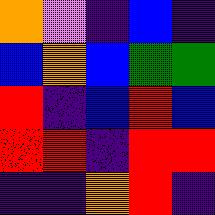[["orange", "violet", "indigo", "blue", "indigo"], ["blue", "orange", "blue", "green", "green"], ["red", "indigo", "blue", "red", "blue"], ["red", "red", "indigo", "red", "red"], ["indigo", "indigo", "orange", "red", "indigo"]]